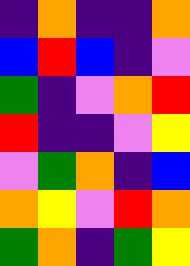[["indigo", "orange", "indigo", "indigo", "orange"], ["blue", "red", "blue", "indigo", "violet"], ["green", "indigo", "violet", "orange", "red"], ["red", "indigo", "indigo", "violet", "yellow"], ["violet", "green", "orange", "indigo", "blue"], ["orange", "yellow", "violet", "red", "orange"], ["green", "orange", "indigo", "green", "yellow"]]